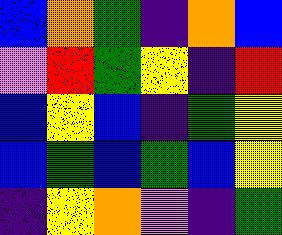[["blue", "orange", "green", "indigo", "orange", "blue"], ["violet", "red", "green", "yellow", "indigo", "red"], ["blue", "yellow", "blue", "indigo", "green", "yellow"], ["blue", "green", "blue", "green", "blue", "yellow"], ["indigo", "yellow", "orange", "violet", "indigo", "green"]]